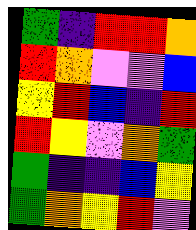[["green", "indigo", "red", "red", "orange"], ["red", "orange", "violet", "violet", "blue"], ["yellow", "red", "blue", "indigo", "red"], ["red", "yellow", "violet", "orange", "green"], ["green", "indigo", "indigo", "blue", "yellow"], ["green", "orange", "yellow", "red", "violet"]]